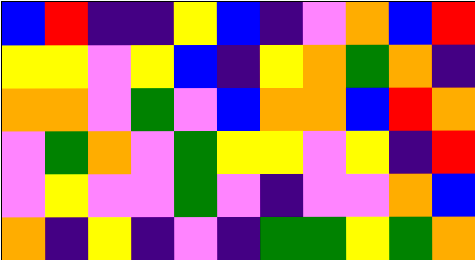[["blue", "red", "indigo", "indigo", "yellow", "blue", "indigo", "violet", "orange", "blue", "red"], ["yellow", "yellow", "violet", "yellow", "blue", "indigo", "yellow", "orange", "green", "orange", "indigo"], ["orange", "orange", "violet", "green", "violet", "blue", "orange", "orange", "blue", "red", "orange"], ["violet", "green", "orange", "violet", "green", "yellow", "yellow", "violet", "yellow", "indigo", "red"], ["violet", "yellow", "violet", "violet", "green", "violet", "indigo", "violet", "violet", "orange", "blue"], ["orange", "indigo", "yellow", "indigo", "violet", "indigo", "green", "green", "yellow", "green", "orange"]]